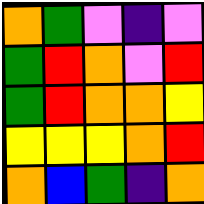[["orange", "green", "violet", "indigo", "violet"], ["green", "red", "orange", "violet", "red"], ["green", "red", "orange", "orange", "yellow"], ["yellow", "yellow", "yellow", "orange", "red"], ["orange", "blue", "green", "indigo", "orange"]]